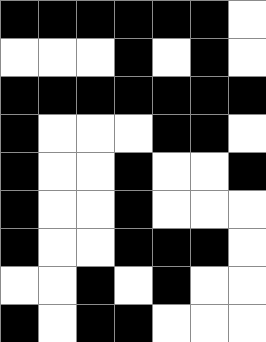[["black", "black", "black", "black", "black", "black", "white"], ["white", "white", "white", "black", "white", "black", "white"], ["black", "black", "black", "black", "black", "black", "black"], ["black", "white", "white", "white", "black", "black", "white"], ["black", "white", "white", "black", "white", "white", "black"], ["black", "white", "white", "black", "white", "white", "white"], ["black", "white", "white", "black", "black", "black", "white"], ["white", "white", "black", "white", "black", "white", "white"], ["black", "white", "black", "black", "white", "white", "white"]]